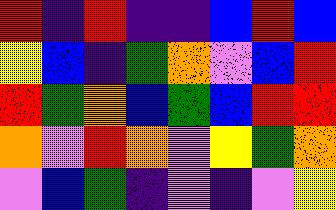[["red", "indigo", "red", "indigo", "indigo", "blue", "red", "blue"], ["yellow", "blue", "indigo", "green", "orange", "violet", "blue", "red"], ["red", "green", "orange", "blue", "green", "blue", "red", "red"], ["orange", "violet", "red", "orange", "violet", "yellow", "green", "orange"], ["violet", "blue", "green", "indigo", "violet", "indigo", "violet", "yellow"]]